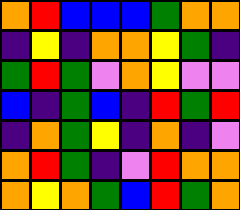[["orange", "red", "blue", "blue", "blue", "green", "orange", "orange"], ["indigo", "yellow", "indigo", "orange", "orange", "yellow", "green", "indigo"], ["green", "red", "green", "violet", "orange", "yellow", "violet", "violet"], ["blue", "indigo", "green", "blue", "indigo", "red", "green", "red"], ["indigo", "orange", "green", "yellow", "indigo", "orange", "indigo", "violet"], ["orange", "red", "green", "indigo", "violet", "red", "orange", "orange"], ["orange", "yellow", "orange", "green", "blue", "red", "green", "orange"]]